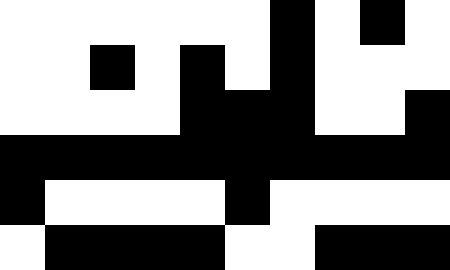[["white", "white", "white", "white", "white", "white", "black", "white", "black", "white"], ["white", "white", "black", "white", "black", "white", "black", "white", "white", "white"], ["white", "white", "white", "white", "black", "black", "black", "white", "white", "black"], ["black", "black", "black", "black", "black", "black", "black", "black", "black", "black"], ["black", "white", "white", "white", "white", "black", "white", "white", "white", "white"], ["white", "black", "black", "black", "black", "white", "white", "black", "black", "black"]]